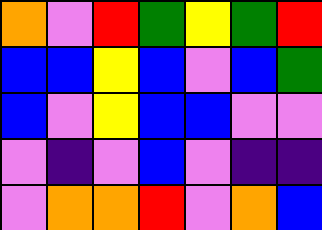[["orange", "violet", "red", "green", "yellow", "green", "red"], ["blue", "blue", "yellow", "blue", "violet", "blue", "green"], ["blue", "violet", "yellow", "blue", "blue", "violet", "violet"], ["violet", "indigo", "violet", "blue", "violet", "indigo", "indigo"], ["violet", "orange", "orange", "red", "violet", "orange", "blue"]]